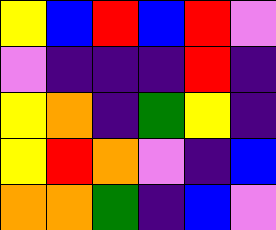[["yellow", "blue", "red", "blue", "red", "violet"], ["violet", "indigo", "indigo", "indigo", "red", "indigo"], ["yellow", "orange", "indigo", "green", "yellow", "indigo"], ["yellow", "red", "orange", "violet", "indigo", "blue"], ["orange", "orange", "green", "indigo", "blue", "violet"]]